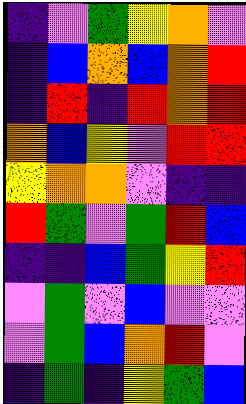[["indigo", "violet", "green", "yellow", "orange", "violet"], ["indigo", "blue", "orange", "blue", "orange", "red"], ["indigo", "red", "indigo", "red", "orange", "red"], ["orange", "blue", "yellow", "violet", "red", "red"], ["yellow", "orange", "orange", "violet", "indigo", "indigo"], ["red", "green", "violet", "green", "red", "blue"], ["indigo", "indigo", "blue", "green", "yellow", "red"], ["violet", "green", "violet", "blue", "violet", "violet"], ["violet", "green", "blue", "orange", "red", "violet"], ["indigo", "green", "indigo", "yellow", "green", "blue"]]